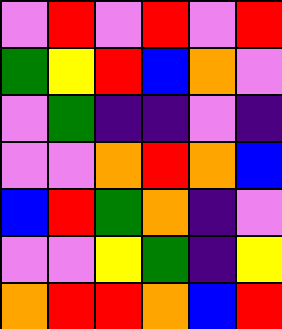[["violet", "red", "violet", "red", "violet", "red"], ["green", "yellow", "red", "blue", "orange", "violet"], ["violet", "green", "indigo", "indigo", "violet", "indigo"], ["violet", "violet", "orange", "red", "orange", "blue"], ["blue", "red", "green", "orange", "indigo", "violet"], ["violet", "violet", "yellow", "green", "indigo", "yellow"], ["orange", "red", "red", "orange", "blue", "red"]]